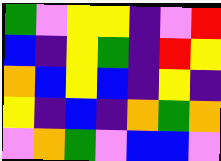[["green", "violet", "yellow", "yellow", "indigo", "violet", "red"], ["blue", "indigo", "yellow", "green", "indigo", "red", "yellow"], ["orange", "blue", "yellow", "blue", "indigo", "yellow", "indigo"], ["yellow", "indigo", "blue", "indigo", "orange", "green", "orange"], ["violet", "orange", "green", "violet", "blue", "blue", "violet"]]